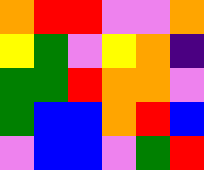[["orange", "red", "red", "violet", "violet", "orange"], ["yellow", "green", "violet", "yellow", "orange", "indigo"], ["green", "green", "red", "orange", "orange", "violet"], ["green", "blue", "blue", "orange", "red", "blue"], ["violet", "blue", "blue", "violet", "green", "red"]]